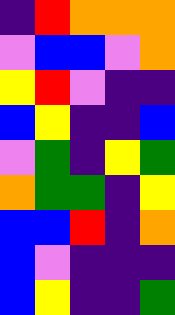[["indigo", "red", "orange", "orange", "orange"], ["violet", "blue", "blue", "violet", "orange"], ["yellow", "red", "violet", "indigo", "indigo"], ["blue", "yellow", "indigo", "indigo", "blue"], ["violet", "green", "indigo", "yellow", "green"], ["orange", "green", "green", "indigo", "yellow"], ["blue", "blue", "red", "indigo", "orange"], ["blue", "violet", "indigo", "indigo", "indigo"], ["blue", "yellow", "indigo", "indigo", "green"]]